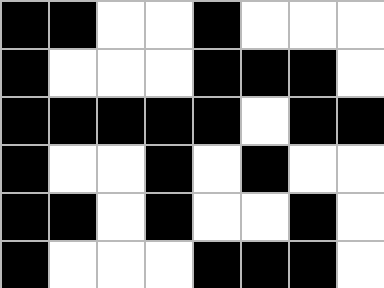[["black", "black", "white", "white", "black", "white", "white", "white"], ["black", "white", "white", "white", "black", "black", "black", "white"], ["black", "black", "black", "black", "black", "white", "black", "black"], ["black", "white", "white", "black", "white", "black", "white", "white"], ["black", "black", "white", "black", "white", "white", "black", "white"], ["black", "white", "white", "white", "black", "black", "black", "white"]]